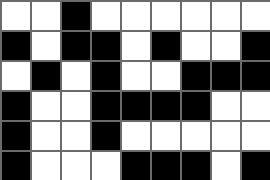[["white", "white", "black", "white", "white", "white", "white", "white", "white"], ["black", "white", "black", "black", "white", "black", "white", "white", "black"], ["white", "black", "white", "black", "white", "white", "black", "black", "black"], ["black", "white", "white", "black", "black", "black", "black", "white", "white"], ["black", "white", "white", "black", "white", "white", "white", "white", "white"], ["black", "white", "white", "white", "black", "black", "black", "white", "black"]]